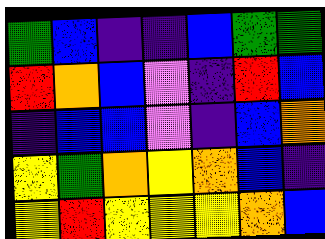[["green", "blue", "indigo", "indigo", "blue", "green", "green"], ["red", "orange", "blue", "violet", "indigo", "red", "blue"], ["indigo", "blue", "blue", "violet", "indigo", "blue", "orange"], ["yellow", "green", "orange", "yellow", "orange", "blue", "indigo"], ["yellow", "red", "yellow", "yellow", "yellow", "orange", "blue"]]